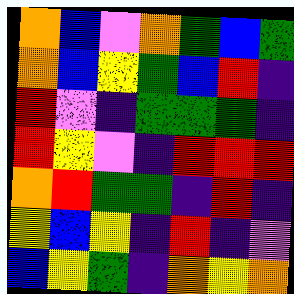[["orange", "blue", "violet", "orange", "green", "blue", "green"], ["orange", "blue", "yellow", "green", "blue", "red", "indigo"], ["red", "violet", "indigo", "green", "green", "green", "indigo"], ["red", "yellow", "violet", "indigo", "red", "red", "red"], ["orange", "red", "green", "green", "indigo", "red", "indigo"], ["yellow", "blue", "yellow", "indigo", "red", "indigo", "violet"], ["blue", "yellow", "green", "indigo", "orange", "yellow", "orange"]]